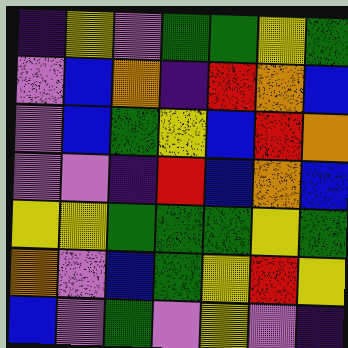[["indigo", "yellow", "violet", "green", "green", "yellow", "green"], ["violet", "blue", "orange", "indigo", "red", "orange", "blue"], ["violet", "blue", "green", "yellow", "blue", "red", "orange"], ["violet", "violet", "indigo", "red", "blue", "orange", "blue"], ["yellow", "yellow", "green", "green", "green", "yellow", "green"], ["orange", "violet", "blue", "green", "yellow", "red", "yellow"], ["blue", "violet", "green", "violet", "yellow", "violet", "indigo"]]